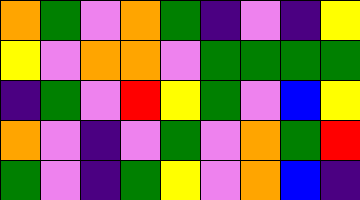[["orange", "green", "violet", "orange", "green", "indigo", "violet", "indigo", "yellow"], ["yellow", "violet", "orange", "orange", "violet", "green", "green", "green", "green"], ["indigo", "green", "violet", "red", "yellow", "green", "violet", "blue", "yellow"], ["orange", "violet", "indigo", "violet", "green", "violet", "orange", "green", "red"], ["green", "violet", "indigo", "green", "yellow", "violet", "orange", "blue", "indigo"]]